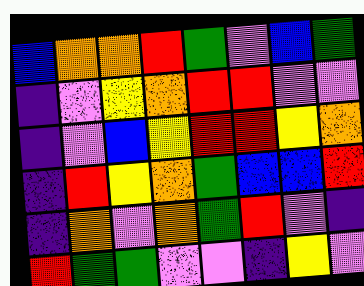[["blue", "orange", "orange", "red", "green", "violet", "blue", "green"], ["indigo", "violet", "yellow", "orange", "red", "red", "violet", "violet"], ["indigo", "violet", "blue", "yellow", "red", "red", "yellow", "orange"], ["indigo", "red", "yellow", "orange", "green", "blue", "blue", "red"], ["indigo", "orange", "violet", "orange", "green", "red", "violet", "indigo"], ["red", "green", "green", "violet", "violet", "indigo", "yellow", "violet"]]